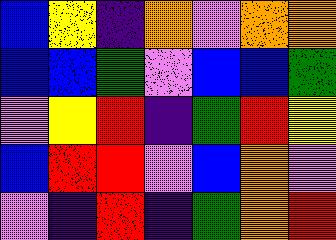[["blue", "yellow", "indigo", "orange", "violet", "orange", "orange"], ["blue", "blue", "green", "violet", "blue", "blue", "green"], ["violet", "yellow", "red", "indigo", "green", "red", "yellow"], ["blue", "red", "red", "violet", "blue", "orange", "violet"], ["violet", "indigo", "red", "indigo", "green", "orange", "red"]]